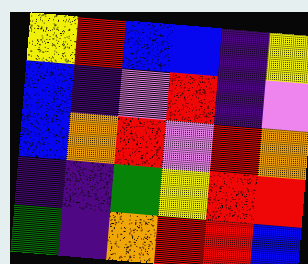[["yellow", "red", "blue", "blue", "indigo", "yellow"], ["blue", "indigo", "violet", "red", "indigo", "violet"], ["blue", "orange", "red", "violet", "red", "orange"], ["indigo", "indigo", "green", "yellow", "red", "red"], ["green", "indigo", "orange", "red", "red", "blue"]]